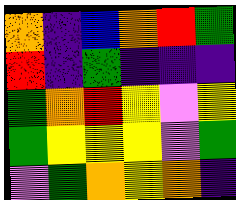[["orange", "indigo", "blue", "orange", "red", "green"], ["red", "indigo", "green", "indigo", "indigo", "indigo"], ["green", "orange", "red", "yellow", "violet", "yellow"], ["green", "yellow", "yellow", "yellow", "violet", "green"], ["violet", "green", "orange", "yellow", "orange", "indigo"]]